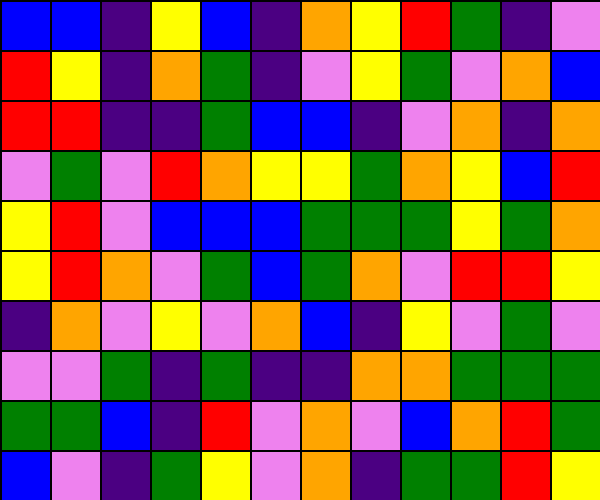[["blue", "blue", "indigo", "yellow", "blue", "indigo", "orange", "yellow", "red", "green", "indigo", "violet"], ["red", "yellow", "indigo", "orange", "green", "indigo", "violet", "yellow", "green", "violet", "orange", "blue"], ["red", "red", "indigo", "indigo", "green", "blue", "blue", "indigo", "violet", "orange", "indigo", "orange"], ["violet", "green", "violet", "red", "orange", "yellow", "yellow", "green", "orange", "yellow", "blue", "red"], ["yellow", "red", "violet", "blue", "blue", "blue", "green", "green", "green", "yellow", "green", "orange"], ["yellow", "red", "orange", "violet", "green", "blue", "green", "orange", "violet", "red", "red", "yellow"], ["indigo", "orange", "violet", "yellow", "violet", "orange", "blue", "indigo", "yellow", "violet", "green", "violet"], ["violet", "violet", "green", "indigo", "green", "indigo", "indigo", "orange", "orange", "green", "green", "green"], ["green", "green", "blue", "indigo", "red", "violet", "orange", "violet", "blue", "orange", "red", "green"], ["blue", "violet", "indigo", "green", "yellow", "violet", "orange", "indigo", "green", "green", "red", "yellow"]]